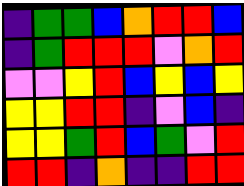[["indigo", "green", "green", "blue", "orange", "red", "red", "blue"], ["indigo", "green", "red", "red", "red", "violet", "orange", "red"], ["violet", "violet", "yellow", "red", "blue", "yellow", "blue", "yellow"], ["yellow", "yellow", "red", "red", "indigo", "violet", "blue", "indigo"], ["yellow", "yellow", "green", "red", "blue", "green", "violet", "red"], ["red", "red", "indigo", "orange", "indigo", "indigo", "red", "red"]]